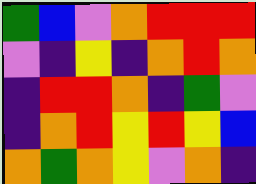[["green", "blue", "violet", "orange", "red", "red", "red"], ["violet", "indigo", "yellow", "indigo", "orange", "red", "orange"], ["indigo", "red", "red", "orange", "indigo", "green", "violet"], ["indigo", "orange", "red", "yellow", "red", "yellow", "blue"], ["orange", "green", "orange", "yellow", "violet", "orange", "indigo"]]